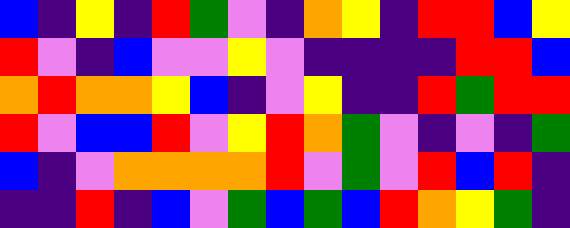[["blue", "indigo", "yellow", "indigo", "red", "green", "violet", "indigo", "orange", "yellow", "indigo", "red", "red", "blue", "yellow"], ["red", "violet", "indigo", "blue", "violet", "violet", "yellow", "violet", "indigo", "indigo", "indigo", "indigo", "red", "red", "blue"], ["orange", "red", "orange", "orange", "yellow", "blue", "indigo", "violet", "yellow", "indigo", "indigo", "red", "green", "red", "red"], ["red", "violet", "blue", "blue", "red", "violet", "yellow", "red", "orange", "green", "violet", "indigo", "violet", "indigo", "green"], ["blue", "indigo", "violet", "orange", "orange", "orange", "orange", "red", "violet", "green", "violet", "red", "blue", "red", "indigo"], ["indigo", "indigo", "red", "indigo", "blue", "violet", "green", "blue", "green", "blue", "red", "orange", "yellow", "green", "indigo"]]